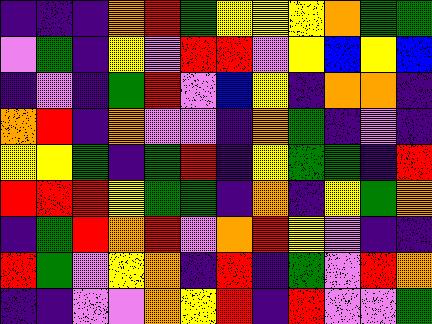[["indigo", "indigo", "indigo", "orange", "red", "green", "yellow", "yellow", "yellow", "orange", "green", "green"], ["violet", "green", "indigo", "yellow", "violet", "red", "red", "violet", "yellow", "blue", "yellow", "blue"], ["indigo", "violet", "indigo", "green", "red", "violet", "blue", "yellow", "indigo", "orange", "orange", "indigo"], ["orange", "red", "indigo", "orange", "violet", "violet", "indigo", "orange", "green", "indigo", "violet", "indigo"], ["yellow", "yellow", "green", "indigo", "green", "red", "indigo", "yellow", "green", "green", "indigo", "red"], ["red", "red", "red", "yellow", "green", "green", "indigo", "orange", "indigo", "yellow", "green", "orange"], ["indigo", "green", "red", "orange", "red", "violet", "orange", "red", "yellow", "violet", "indigo", "indigo"], ["red", "green", "violet", "yellow", "orange", "indigo", "red", "indigo", "green", "violet", "red", "orange"], ["indigo", "indigo", "violet", "violet", "orange", "yellow", "red", "indigo", "red", "violet", "violet", "green"]]